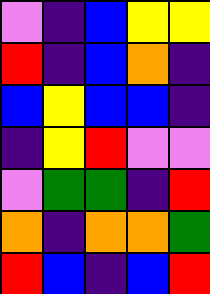[["violet", "indigo", "blue", "yellow", "yellow"], ["red", "indigo", "blue", "orange", "indigo"], ["blue", "yellow", "blue", "blue", "indigo"], ["indigo", "yellow", "red", "violet", "violet"], ["violet", "green", "green", "indigo", "red"], ["orange", "indigo", "orange", "orange", "green"], ["red", "blue", "indigo", "blue", "red"]]